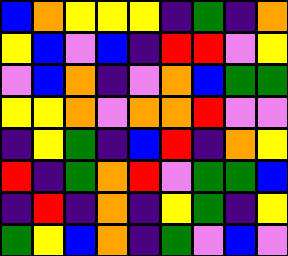[["blue", "orange", "yellow", "yellow", "yellow", "indigo", "green", "indigo", "orange"], ["yellow", "blue", "violet", "blue", "indigo", "red", "red", "violet", "yellow"], ["violet", "blue", "orange", "indigo", "violet", "orange", "blue", "green", "green"], ["yellow", "yellow", "orange", "violet", "orange", "orange", "red", "violet", "violet"], ["indigo", "yellow", "green", "indigo", "blue", "red", "indigo", "orange", "yellow"], ["red", "indigo", "green", "orange", "red", "violet", "green", "green", "blue"], ["indigo", "red", "indigo", "orange", "indigo", "yellow", "green", "indigo", "yellow"], ["green", "yellow", "blue", "orange", "indigo", "green", "violet", "blue", "violet"]]